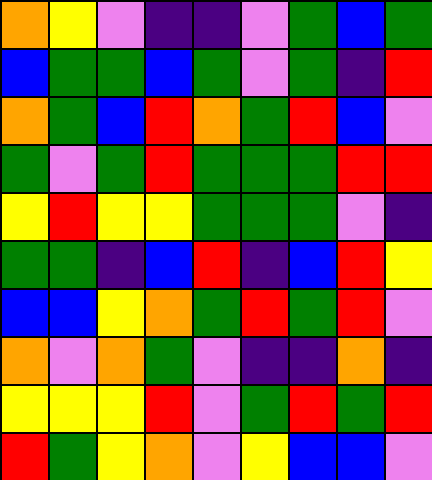[["orange", "yellow", "violet", "indigo", "indigo", "violet", "green", "blue", "green"], ["blue", "green", "green", "blue", "green", "violet", "green", "indigo", "red"], ["orange", "green", "blue", "red", "orange", "green", "red", "blue", "violet"], ["green", "violet", "green", "red", "green", "green", "green", "red", "red"], ["yellow", "red", "yellow", "yellow", "green", "green", "green", "violet", "indigo"], ["green", "green", "indigo", "blue", "red", "indigo", "blue", "red", "yellow"], ["blue", "blue", "yellow", "orange", "green", "red", "green", "red", "violet"], ["orange", "violet", "orange", "green", "violet", "indigo", "indigo", "orange", "indigo"], ["yellow", "yellow", "yellow", "red", "violet", "green", "red", "green", "red"], ["red", "green", "yellow", "orange", "violet", "yellow", "blue", "blue", "violet"]]